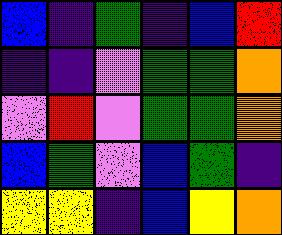[["blue", "indigo", "green", "indigo", "blue", "red"], ["indigo", "indigo", "violet", "green", "green", "orange"], ["violet", "red", "violet", "green", "green", "orange"], ["blue", "green", "violet", "blue", "green", "indigo"], ["yellow", "yellow", "indigo", "blue", "yellow", "orange"]]